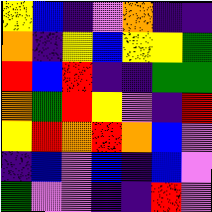[["yellow", "blue", "indigo", "violet", "orange", "indigo", "indigo"], ["orange", "indigo", "yellow", "blue", "yellow", "yellow", "green"], ["red", "blue", "red", "indigo", "indigo", "green", "green"], ["orange", "green", "red", "yellow", "violet", "indigo", "red"], ["yellow", "red", "orange", "red", "orange", "blue", "violet"], ["indigo", "blue", "violet", "blue", "indigo", "blue", "violet"], ["green", "violet", "violet", "indigo", "indigo", "red", "violet"]]